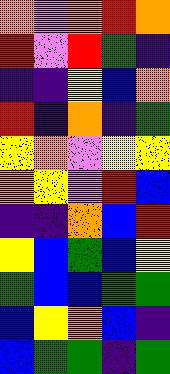[["orange", "violet", "orange", "red", "orange"], ["red", "violet", "red", "green", "indigo"], ["indigo", "indigo", "yellow", "blue", "orange"], ["red", "indigo", "orange", "indigo", "green"], ["yellow", "orange", "violet", "yellow", "yellow"], ["orange", "yellow", "violet", "red", "blue"], ["indigo", "indigo", "orange", "blue", "red"], ["yellow", "blue", "green", "blue", "yellow"], ["green", "blue", "blue", "green", "green"], ["blue", "yellow", "orange", "blue", "indigo"], ["blue", "green", "green", "indigo", "green"]]